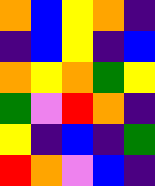[["orange", "blue", "yellow", "orange", "indigo"], ["indigo", "blue", "yellow", "indigo", "blue"], ["orange", "yellow", "orange", "green", "yellow"], ["green", "violet", "red", "orange", "indigo"], ["yellow", "indigo", "blue", "indigo", "green"], ["red", "orange", "violet", "blue", "indigo"]]